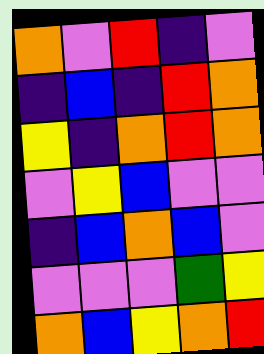[["orange", "violet", "red", "indigo", "violet"], ["indigo", "blue", "indigo", "red", "orange"], ["yellow", "indigo", "orange", "red", "orange"], ["violet", "yellow", "blue", "violet", "violet"], ["indigo", "blue", "orange", "blue", "violet"], ["violet", "violet", "violet", "green", "yellow"], ["orange", "blue", "yellow", "orange", "red"]]